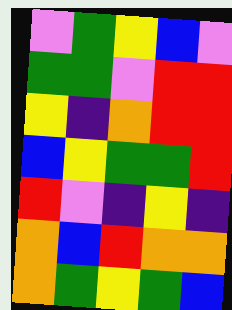[["violet", "green", "yellow", "blue", "violet"], ["green", "green", "violet", "red", "red"], ["yellow", "indigo", "orange", "red", "red"], ["blue", "yellow", "green", "green", "red"], ["red", "violet", "indigo", "yellow", "indigo"], ["orange", "blue", "red", "orange", "orange"], ["orange", "green", "yellow", "green", "blue"]]